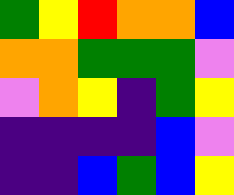[["green", "yellow", "red", "orange", "orange", "blue"], ["orange", "orange", "green", "green", "green", "violet"], ["violet", "orange", "yellow", "indigo", "green", "yellow"], ["indigo", "indigo", "indigo", "indigo", "blue", "violet"], ["indigo", "indigo", "blue", "green", "blue", "yellow"]]